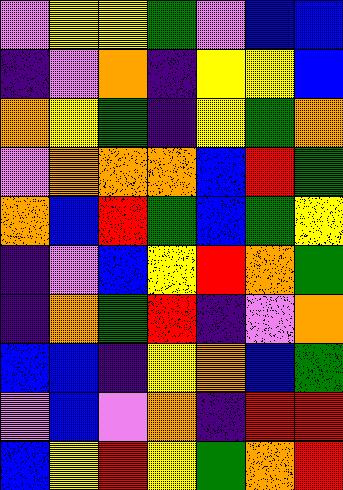[["violet", "yellow", "yellow", "green", "violet", "blue", "blue"], ["indigo", "violet", "orange", "indigo", "yellow", "yellow", "blue"], ["orange", "yellow", "green", "indigo", "yellow", "green", "orange"], ["violet", "orange", "orange", "orange", "blue", "red", "green"], ["orange", "blue", "red", "green", "blue", "green", "yellow"], ["indigo", "violet", "blue", "yellow", "red", "orange", "green"], ["indigo", "orange", "green", "red", "indigo", "violet", "orange"], ["blue", "blue", "indigo", "yellow", "orange", "blue", "green"], ["violet", "blue", "violet", "orange", "indigo", "red", "red"], ["blue", "yellow", "red", "yellow", "green", "orange", "red"]]